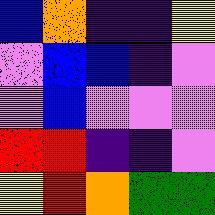[["blue", "orange", "indigo", "indigo", "yellow"], ["violet", "blue", "blue", "indigo", "violet"], ["violet", "blue", "violet", "violet", "violet"], ["red", "red", "indigo", "indigo", "violet"], ["yellow", "red", "orange", "green", "green"]]